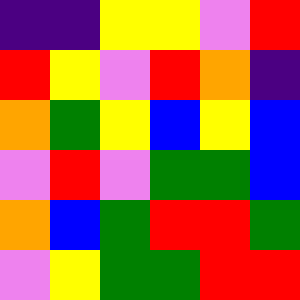[["indigo", "indigo", "yellow", "yellow", "violet", "red"], ["red", "yellow", "violet", "red", "orange", "indigo"], ["orange", "green", "yellow", "blue", "yellow", "blue"], ["violet", "red", "violet", "green", "green", "blue"], ["orange", "blue", "green", "red", "red", "green"], ["violet", "yellow", "green", "green", "red", "red"]]